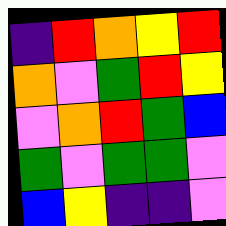[["indigo", "red", "orange", "yellow", "red"], ["orange", "violet", "green", "red", "yellow"], ["violet", "orange", "red", "green", "blue"], ["green", "violet", "green", "green", "violet"], ["blue", "yellow", "indigo", "indigo", "violet"]]